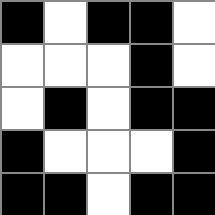[["black", "white", "black", "black", "white"], ["white", "white", "white", "black", "white"], ["white", "black", "white", "black", "black"], ["black", "white", "white", "white", "black"], ["black", "black", "white", "black", "black"]]